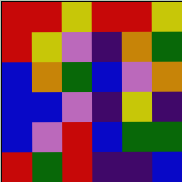[["red", "red", "yellow", "red", "red", "yellow"], ["red", "yellow", "violet", "indigo", "orange", "green"], ["blue", "orange", "green", "blue", "violet", "orange"], ["blue", "blue", "violet", "indigo", "yellow", "indigo"], ["blue", "violet", "red", "blue", "green", "green"], ["red", "green", "red", "indigo", "indigo", "blue"]]